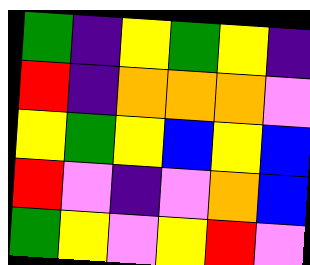[["green", "indigo", "yellow", "green", "yellow", "indigo"], ["red", "indigo", "orange", "orange", "orange", "violet"], ["yellow", "green", "yellow", "blue", "yellow", "blue"], ["red", "violet", "indigo", "violet", "orange", "blue"], ["green", "yellow", "violet", "yellow", "red", "violet"]]